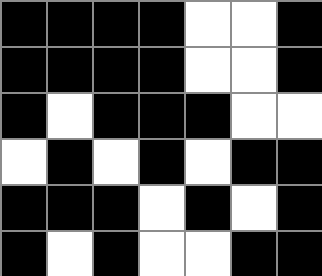[["black", "black", "black", "black", "white", "white", "black"], ["black", "black", "black", "black", "white", "white", "black"], ["black", "white", "black", "black", "black", "white", "white"], ["white", "black", "white", "black", "white", "black", "black"], ["black", "black", "black", "white", "black", "white", "black"], ["black", "white", "black", "white", "white", "black", "black"]]